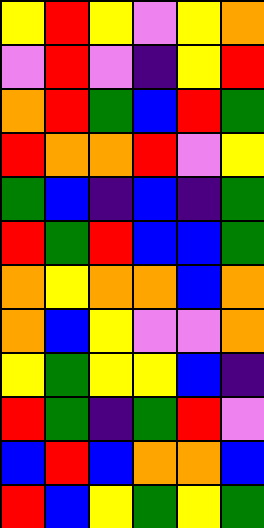[["yellow", "red", "yellow", "violet", "yellow", "orange"], ["violet", "red", "violet", "indigo", "yellow", "red"], ["orange", "red", "green", "blue", "red", "green"], ["red", "orange", "orange", "red", "violet", "yellow"], ["green", "blue", "indigo", "blue", "indigo", "green"], ["red", "green", "red", "blue", "blue", "green"], ["orange", "yellow", "orange", "orange", "blue", "orange"], ["orange", "blue", "yellow", "violet", "violet", "orange"], ["yellow", "green", "yellow", "yellow", "blue", "indigo"], ["red", "green", "indigo", "green", "red", "violet"], ["blue", "red", "blue", "orange", "orange", "blue"], ["red", "blue", "yellow", "green", "yellow", "green"]]